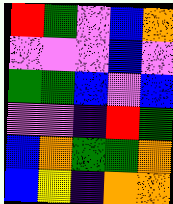[["red", "green", "violet", "blue", "orange"], ["violet", "violet", "violet", "blue", "violet"], ["green", "green", "blue", "violet", "blue"], ["violet", "violet", "indigo", "red", "green"], ["blue", "orange", "green", "green", "orange"], ["blue", "yellow", "indigo", "orange", "orange"]]